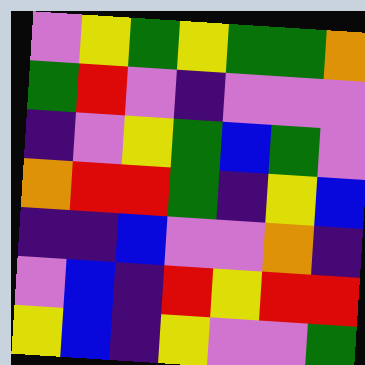[["violet", "yellow", "green", "yellow", "green", "green", "orange"], ["green", "red", "violet", "indigo", "violet", "violet", "violet"], ["indigo", "violet", "yellow", "green", "blue", "green", "violet"], ["orange", "red", "red", "green", "indigo", "yellow", "blue"], ["indigo", "indigo", "blue", "violet", "violet", "orange", "indigo"], ["violet", "blue", "indigo", "red", "yellow", "red", "red"], ["yellow", "blue", "indigo", "yellow", "violet", "violet", "green"]]